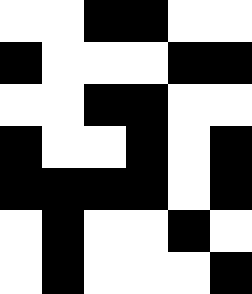[["white", "white", "black", "black", "white", "white"], ["black", "white", "white", "white", "black", "black"], ["white", "white", "black", "black", "white", "white"], ["black", "white", "white", "black", "white", "black"], ["black", "black", "black", "black", "white", "black"], ["white", "black", "white", "white", "black", "white"], ["white", "black", "white", "white", "white", "black"]]